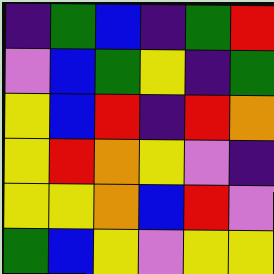[["indigo", "green", "blue", "indigo", "green", "red"], ["violet", "blue", "green", "yellow", "indigo", "green"], ["yellow", "blue", "red", "indigo", "red", "orange"], ["yellow", "red", "orange", "yellow", "violet", "indigo"], ["yellow", "yellow", "orange", "blue", "red", "violet"], ["green", "blue", "yellow", "violet", "yellow", "yellow"]]